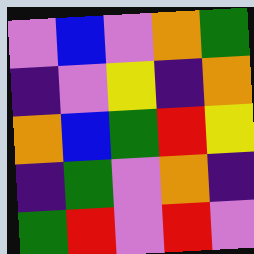[["violet", "blue", "violet", "orange", "green"], ["indigo", "violet", "yellow", "indigo", "orange"], ["orange", "blue", "green", "red", "yellow"], ["indigo", "green", "violet", "orange", "indigo"], ["green", "red", "violet", "red", "violet"]]